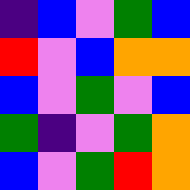[["indigo", "blue", "violet", "green", "blue"], ["red", "violet", "blue", "orange", "orange"], ["blue", "violet", "green", "violet", "blue"], ["green", "indigo", "violet", "green", "orange"], ["blue", "violet", "green", "red", "orange"]]